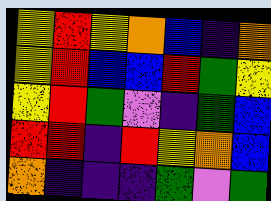[["yellow", "red", "yellow", "orange", "blue", "indigo", "orange"], ["yellow", "red", "blue", "blue", "red", "green", "yellow"], ["yellow", "red", "green", "violet", "indigo", "green", "blue"], ["red", "red", "indigo", "red", "yellow", "orange", "blue"], ["orange", "indigo", "indigo", "indigo", "green", "violet", "green"]]